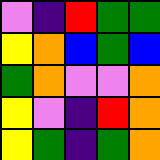[["violet", "indigo", "red", "green", "green"], ["yellow", "orange", "blue", "green", "blue"], ["green", "orange", "violet", "violet", "orange"], ["yellow", "violet", "indigo", "red", "orange"], ["yellow", "green", "indigo", "green", "orange"]]